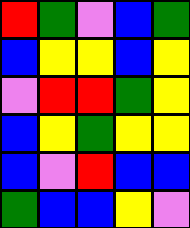[["red", "green", "violet", "blue", "green"], ["blue", "yellow", "yellow", "blue", "yellow"], ["violet", "red", "red", "green", "yellow"], ["blue", "yellow", "green", "yellow", "yellow"], ["blue", "violet", "red", "blue", "blue"], ["green", "blue", "blue", "yellow", "violet"]]